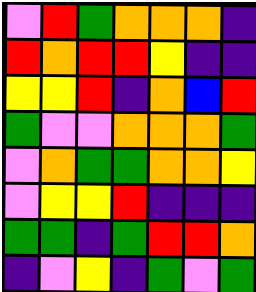[["violet", "red", "green", "orange", "orange", "orange", "indigo"], ["red", "orange", "red", "red", "yellow", "indigo", "indigo"], ["yellow", "yellow", "red", "indigo", "orange", "blue", "red"], ["green", "violet", "violet", "orange", "orange", "orange", "green"], ["violet", "orange", "green", "green", "orange", "orange", "yellow"], ["violet", "yellow", "yellow", "red", "indigo", "indigo", "indigo"], ["green", "green", "indigo", "green", "red", "red", "orange"], ["indigo", "violet", "yellow", "indigo", "green", "violet", "green"]]